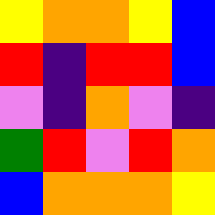[["yellow", "orange", "orange", "yellow", "blue"], ["red", "indigo", "red", "red", "blue"], ["violet", "indigo", "orange", "violet", "indigo"], ["green", "red", "violet", "red", "orange"], ["blue", "orange", "orange", "orange", "yellow"]]